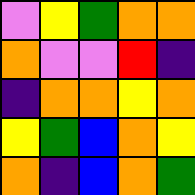[["violet", "yellow", "green", "orange", "orange"], ["orange", "violet", "violet", "red", "indigo"], ["indigo", "orange", "orange", "yellow", "orange"], ["yellow", "green", "blue", "orange", "yellow"], ["orange", "indigo", "blue", "orange", "green"]]